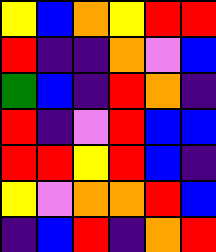[["yellow", "blue", "orange", "yellow", "red", "red"], ["red", "indigo", "indigo", "orange", "violet", "blue"], ["green", "blue", "indigo", "red", "orange", "indigo"], ["red", "indigo", "violet", "red", "blue", "blue"], ["red", "red", "yellow", "red", "blue", "indigo"], ["yellow", "violet", "orange", "orange", "red", "blue"], ["indigo", "blue", "red", "indigo", "orange", "red"]]